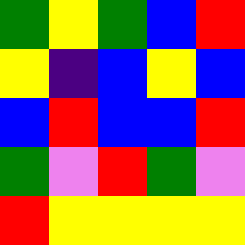[["green", "yellow", "green", "blue", "red"], ["yellow", "indigo", "blue", "yellow", "blue"], ["blue", "red", "blue", "blue", "red"], ["green", "violet", "red", "green", "violet"], ["red", "yellow", "yellow", "yellow", "yellow"]]